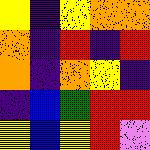[["yellow", "indigo", "yellow", "orange", "orange"], ["orange", "indigo", "red", "indigo", "red"], ["orange", "indigo", "orange", "yellow", "indigo"], ["indigo", "blue", "green", "red", "red"], ["yellow", "blue", "yellow", "red", "violet"]]